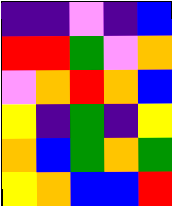[["indigo", "indigo", "violet", "indigo", "blue"], ["red", "red", "green", "violet", "orange"], ["violet", "orange", "red", "orange", "blue"], ["yellow", "indigo", "green", "indigo", "yellow"], ["orange", "blue", "green", "orange", "green"], ["yellow", "orange", "blue", "blue", "red"]]